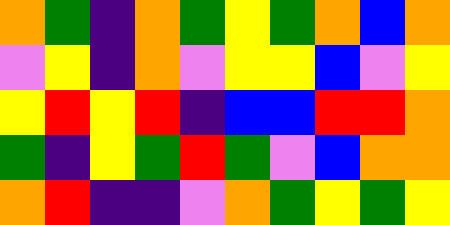[["orange", "green", "indigo", "orange", "green", "yellow", "green", "orange", "blue", "orange"], ["violet", "yellow", "indigo", "orange", "violet", "yellow", "yellow", "blue", "violet", "yellow"], ["yellow", "red", "yellow", "red", "indigo", "blue", "blue", "red", "red", "orange"], ["green", "indigo", "yellow", "green", "red", "green", "violet", "blue", "orange", "orange"], ["orange", "red", "indigo", "indigo", "violet", "orange", "green", "yellow", "green", "yellow"]]